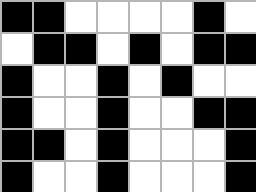[["black", "black", "white", "white", "white", "white", "black", "white"], ["white", "black", "black", "white", "black", "white", "black", "black"], ["black", "white", "white", "black", "white", "black", "white", "white"], ["black", "white", "white", "black", "white", "white", "black", "black"], ["black", "black", "white", "black", "white", "white", "white", "black"], ["black", "white", "white", "black", "white", "white", "white", "black"]]